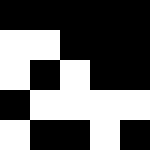[["black", "black", "black", "black", "black"], ["white", "white", "black", "black", "black"], ["white", "black", "white", "black", "black"], ["black", "white", "white", "white", "white"], ["white", "black", "black", "white", "black"]]